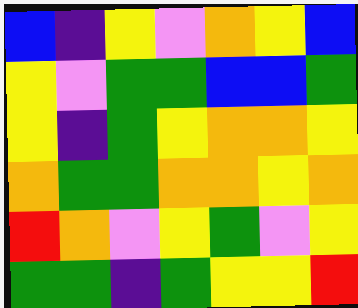[["blue", "indigo", "yellow", "violet", "orange", "yellow", "blue"], ["yellow", "violet", "green", "green", "blue", "blue", "green"], ["yellow", "indigo", "green", "yellow", "orange", "orange", "yellow"], ["orange", "green", "green", "orange", "orange", "yellow", "orange"], ["red", "orange", "violet", "yellow", "green", "violet", "yellow"], ["green", "green", "indigo", "green", "yellow", "yellow", "red"]]